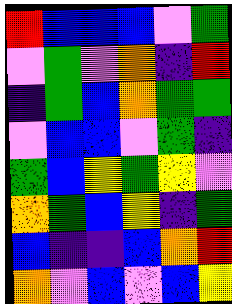[["red", "blue", "blue", "blue", "violet", "green"], ["violet", "green", "violet", "orange", "indigo", "red"], ["indigo", "green", "blue", "orange", "green", "green"], ["violet", "blue", "blue", "violet", "green", "indigo"], ["green", "blue", "yellow", "green", "yellow", "violet"], ["orange", "green", "blue", "yellow", "indigo", "green"], ["blue", "indigo", "indigo", "blue", "orange", "red"], ["orange", "violet", "blue", "violet", "blue", "yellow"]]